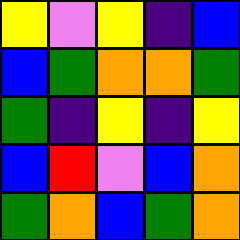[["yellow", "violet", "yellow", "indigo", "blue"], ["blue", "green", "orange", "orange", "green"], ["green", "indigo", "yellow", "indigo", "yellow"], ["blue", "red", "violet", "blue", "orange"], ["green", "orange", "blue", "green", "orange"]]